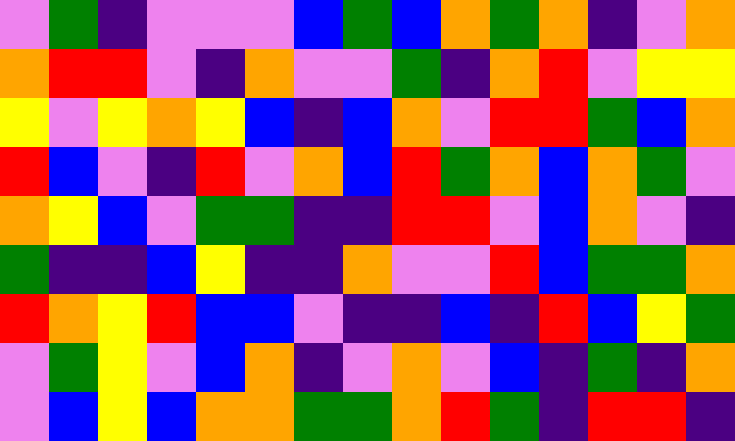[["violet", "green", "indigo", "violet", "violet", "violet", "blue", "green", "blue", "orange", "green", "orange", "indigo", "violet", "orange"], ["orange", "red", "red", "violet", "indigo", "orange", "violet", "violet", "green", "indigo", "orange", "red", "violet", "yellow", "yellow"], ["yellow", "violet", "yellow", "orange", "yellow", "blue", "indigo", "blue", "orange", "violet", "red", "red", "green", "blue", "orange"], ["red", "blue", "violet", "indigo", "red", "violet", "orange", "blue", "red", "green", "orange", "blue", "orange", "green", "violet"], ["orange", "yellow", "blue", "violet", "green", "green", "indigo", "indigo", "red", "red", "violet", "blue", "orange", "violet", "indigo"], ["green", "indigo", "indigo", "blue", "yellow", "indigo", "indigo", "orange", "violet", "violet", "red", "blue", "green", "green", "orange"], ["red", "orange", "yellow", "red", "blue", "blue", "violet", "indigo", "indigo", "blue", "indigo", "red", "blue", "yellow", "green"], ["violet", "green", "yellow", "violet", "blue", "orange", "indigo", "violet", "orange", "violet", "blue", "indigo", "green", "indigo", "orange"], ["violet", "blue", "yellow", "blue", "orange", "orange", "green", "green", "orange", "red", "green", "indigo", "red", "red", "indigo"]]